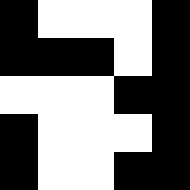[["black", "white", "white", "white", "black"], ["black", "black", "black", "white", "black"], ["white", "white", "white", "black", "black"], ["black", "white", "white", "white", "black"], ["black", "white", "white", "black", "black"]]